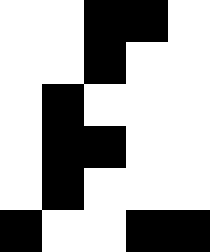[["white", "white", "black", "black", "white"], ["white", "white", "black", "white", "white"], ["white", "black", "white", "white", "white"], ["white", "black", "black", "white", "white"], ["white", "black", "white", "white", "white"], ["black", "white", "white", "black", "black"]]